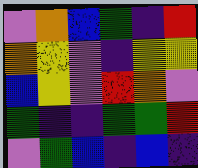[["violet", "orange", "blue", "green", "indigo", "red"], ["orange", "yellow", "violet", "indigo", "yellow", "yellow"], ["blue", "yellow", "violet", "red", "orange", "violet"], ["green", "indigo", "indigo", "green", "green", "red"], ["violet", "green", "blue", "indigo", "blue", "indigo"]]